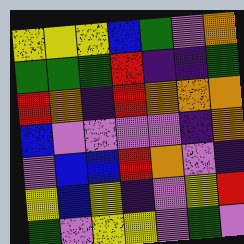[["yellow", "yellow", "yellow", "blue", "green", "violet", "orange"], ["green", "green", "green", "red", "indigo", "indigo", "green"], ["red", "orange", "indigo", "red", "orange", "orange", "orange"], ["blue", "violet", "violet", "violet", "violet", "indigo", "orange"], ["violet", "blue", "blue", "red", "orange", "violet", "indigo"], ["yellow", "blue", "yellow", "indigo", "violet", "yellow", "red"], ["green", "violet", "yellow", "yellow", "violet", "green", "violet"]]